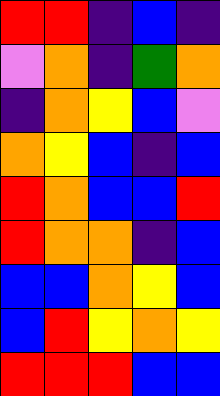[["red", "red", "indigo", "blue", "indigo"], ["violet", "orange", "indigo", "green", "orange"], ["indigo", "orange", "yellow", "blue", "violet"], ["orange", "yellow", "blue", "indigo", "blue"], ["red", "orange", "blue", "blue", "red"], ["red", "orange", "orange", "indigo", "blue"], ["blue", "blue", "orange", "yellow", "blue"], ["blue", "red", "yellow", "orange", "yellow"], ["red", "red", "red", "blue", "blue"]]